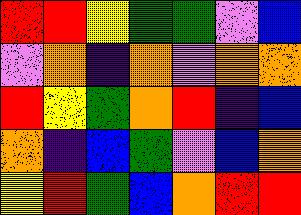[["red", "red", "yellow", "green", "green", "violet", "blue"], ["violet", "orange", "indigo", "orange", "violet", "orange", "orange"], ["red", "yellow", "green", "orange", "red", "indigo", "blue"], ["orange", "indigo", "blue", "green", "violet", "blue", "orange"], ["yellow", "red", "green", "blue", "orange", "red", "red"]]